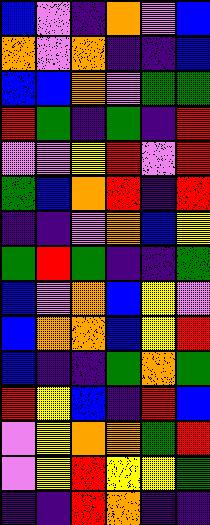[["blue", "violet", "indigo", "orange", "violet", "blue"], ["orange", "violet", "orange", "indigo", "indigo", "blue"], ["blue", "blue", "orange", "violet", "green", "green"], ["red", "green", "indigo", "green", "indigo", "red"], ["violet", "violet", "yellow", "red", "violet", "red"], ["green", "blue", "orange", "red", "indigo", "red"], ["indigo", "indigo", "violet", "orange", "blue", "yellow"], ["green", "red", "green", "indigo", "indigo", "green"], ["blue", "violet", "orange", "blue", "yellow", "violet"], ["blue", "orange", "orange", "blue", "yellow", "red"], ["blue", "indigo", "indigo", "green", "orange", "green"], ["red", "yellow", "blue", "indigo", "red", "blue"], ["violet", "yellow", "orange", "orange", "green", "red"], ["violet", "yellow", "red", "yellow", "yellow", "green"], ["indigo", "indigo", "red", "orange", "indigo", "indigo"]]